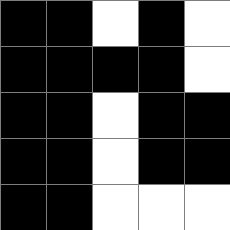[["black", "black", "white", "black", "white"], ["black", "black", "black", "black", "white"], ["black", "black", "white", "black", "black"], ["black", "black", "white", "black", "black"], ["black", "black", "white", "white", "white"]]